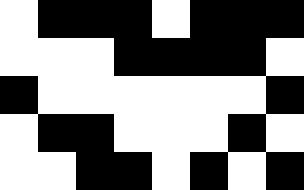[["white", "black", "black", "black", "white", "black", "black", "black"], ["white", "white", "white", "black", "black", "black", "black", "white"], ["black", "white", "white", "white", "white", "white", "white", "black"], ["white", "black", "black", "white", "white", "white", "black", "white"], ["white", "white", "black", "black", "white", "black", "white", "black"]]